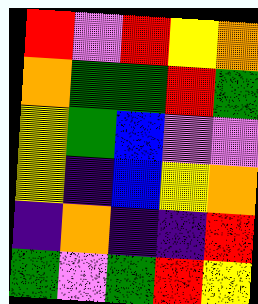[["red", "violet", "red", "yellow", "orange"], ["orange", "green", "green", "red", "green"], ["yellow", "green", "blue", "violet", "violet"], ["yellow", "indigo", "blue", "yellow", "orange"], ["indigo", "orange", "indigo", "indigo", "red"], ["green", "violet", "green", "red", "yellow"]]